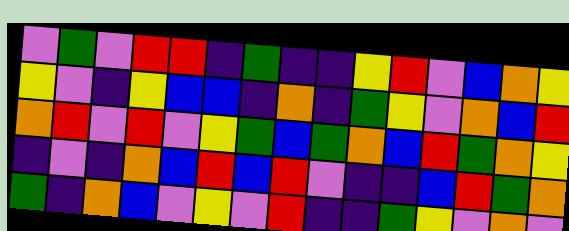[["violet", "green", "violet", "red", "red", "indigo", "green", "indigo", "indigo", "yellow", "red", "violet", "blue", "orange", "yellow"], ["yellow", "violet", "indigo", "yellow", "blue", "blue", "indigo", "orange", "indigo", "green", "yellow", "violet", "orange", "blue", "red"], ["orange", "red", "violet", "red", "violet", "yellow", "green", "blue", "green", "orange", "blue", "red", "green", "orange", "yellow"], ["indigo", "violet", "indigo", "orange", "blue", "red", "blue", "red", "violet", "indigo", "indigo", "blue", "red", "green", "orange"], ["green", "indigo", "orange", "blue", "violet", "yellow", "violet", "red", "indigo", "indigo", "green", "yellow", "violet", "orange", "violet"]]